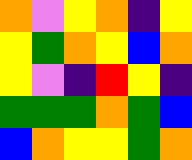[["orange", "violet", "yellow", "orange", "indigo", "yellow"], ["yellow", "green", "orange", "yellow", "blue", "orange"], ["yellow", "violet", "indigo", "red", "yellow", "indigo"], ["green", "green", "green", "orange", "green", "blue"], ["blue", "orange", "yellow", "yellow", "green", "orange"]]